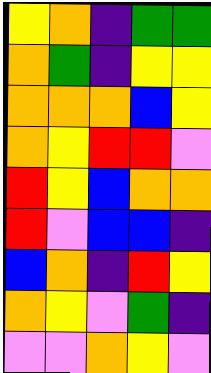[["yellow", "orange", "indigo", "green", "green"], ["orange", "green", "indigo", "yellow", "yellow"], ["orange", "orange", "orange", "blue", "yellow"], ["orange", "yellow", "red", "red", "violet"], ["red", "yellow", "blue", "orange", "orange"], ["red", "violet", "blue", "blue", "indigo"], ["blue", "orange", "indigo", "red", "yellow"], ["orange", "yellow", "violet", "green", "indigo"], ["violet", "violet", "orange", "yellow", "violet"]]